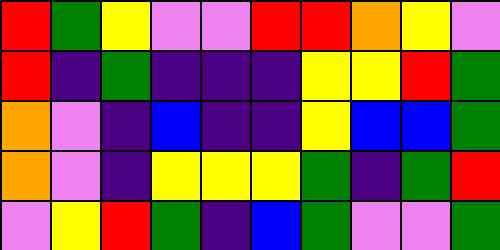[["red", "green", "yellow", "violet", "violet", "red", "red", "orange", "yellow", "violet"], ["red", "indigo", "green", "indigo", "indigo", "indigo", "yellow", "yellow", "red", "green"], ["orange", "violet", "indigo", "blue", "indigo", "indigo", "yellow", "blue", "blue", "green"], ["orange", "violet", "indigo", "yellow", "yellow", "yellow", "green", "indigo", "green", "red"], ["violet", "yellow", "red", "green", "indigo", "blue", "green", "violet", "violet", "green"]]